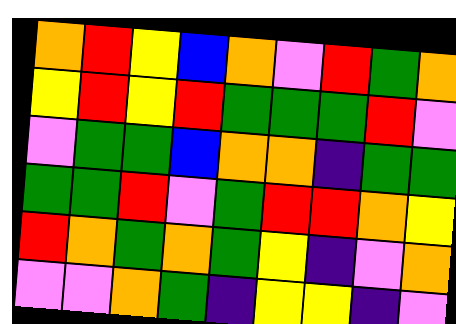[["orange", "red", "yellow", "blue", "orange", "violet", "red", "green", "orange"], ["yellow", "red", "yellow", "red", "green", "green", "green", "red", "violet"], ["violet", "green", "green", "blue", "orange", "orange", "indigo", "green", "green"], ["green", "green", "red", "violet", "green", "red", "red", "orange", "yellow"], ["red", "orange", "green", "orange", "green", "yellow", "indigo", "violet", "orange"], ["violet", "violet", "orange", "green", "indigo", "yellow", "yellow", "indigo", "violet"]]